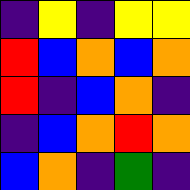[["indigo", "yellow", "indigo", "yellow", "yellow"], ["red", "blue", "orange", "blue", "orange"], ["red", "indigo", "blue", "orange", "indigo"], ["indigo", "blue", "orange", "red", "orange"], ["blue", "orange", "indigo", "green", "indigo"]]